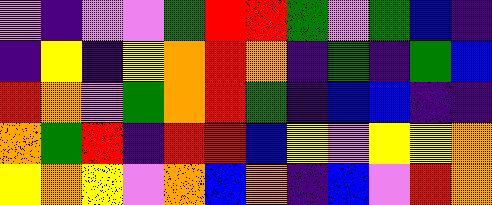[["violet", "indigo", "violet", "violet", "green", "red", "red", "green", "violet", "green", "blue", "indigo"], ["indigo", "yellow", "indigo", "yellow", "orange", "red", "orange", "indigo", "green", "indigo", "green", "blue"], ["red", "orange", "violet", "green", "orange", "red", "green", "indigo", "blue", "blue", "indigo", "indigo"], ["orange", "green", "red", "indigo", "red", "red", "blue", "yellow", "violet", "yellow", "yellow", "orange"], ["yellow", "orange", "yellow", "violet", "orange", "blue", "orange", "indigo", "blue", "violet", "red", "orange"]]